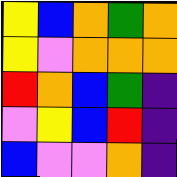[["yellow", "blue", "orange", "green", "orange"], ["yellow", "violet", "orange", "orange", "orange"], ["red", "orange", "blue", "green", "indigo"], ["violet", "yellow", "blue", "red", "indigo"], ["blue", "violet", "violet", "orange", "indigo"]]